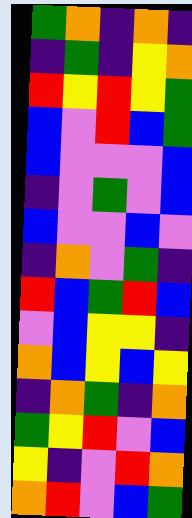[["green", "orange", "indigo", "orange", "indigo"], ["indigo", "green", "indigo", "yellow", "orange"], ["red", "yellow", "red", "yellow", "green"], ["blue", "violet", "red", "blue", "green"], ["blue", "violet", "violet", "violet", "blue"], ["indigo", "violet", "green", "violet", "blue"], ["blue", "violet", "violet", "blue", "violet"], ["indigo", "orange", "violet", "green", "indigo"], ["red", "blue", "green", "red", "blue"], ["violet", "blue", "yellow", "yellow", "indigo"], ["orange", "blue", "yellow", "blue", "yellow"], ["indigo", "orange", "green", "indigo", "orange"], ["green", "yellow", "red", "violet", "blue"], ["yellow", "indigo", "violet", "red", "orange"], ["orange", "red", "violet", "blue", "green"]]